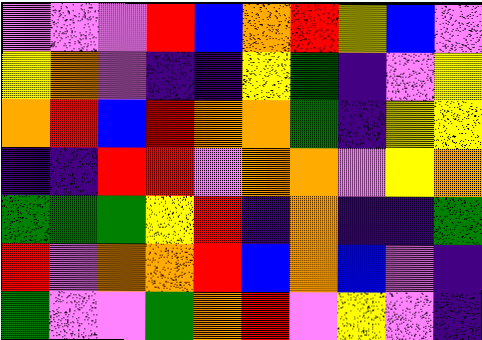[["violet", "violet", "violet", "red", "blue", "orange", "red", "yellow", "blue", "violet"], ["yellow", "orange", "violet", "indigo", "indigo", "yellow", "green", "indigo", "violet", "yellow"], ["orange", "red", "blue", "red", "orange", "orange", "green", "indigo", "yellow", "yellow"], ["indigo", "indigo", "red", "red", "violet", "orange", "orange", "violet", "yellow", "orange"], ["green", "green", "green", "yellow", "red", "indigo", "orange", "indigo", "indigo", "green"], ["red", "violet", "orange", "orange", "red", "blue", "orange", "blue", "violet", "indigo"], ["green", "violet", "violet", "green", "orange", "red", "violet", "yellow", "violet", "indigo"]]